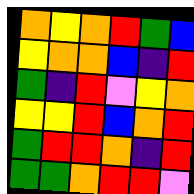[["orange", "yellow", "orange", "red", "green", "blue"], ["yellow", "orange", "orange", "blue", "indigo", "red"], ["green", "indigo", "red", "violet", "yellow", "orange"], ["yellow", "yellow", "red", "blue", "orange", "red"], ["green", "red", "red", "orange", "indigo", "red"], ["green", "green", "orange", "red", "red", "violet"]]